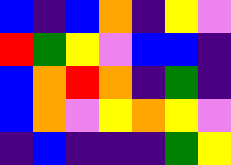[["blue", "indigo", "blue", "orange", "indigo", "yellow", "violet"], ["red", "green", "yellow", "violet", "blue", "blue", "indigo"], ["blue", "orange", "red", "orange", "indigo", "green", "indigo"], ["blue", "orange", "violet", "yellow", "orange", "yellow", "violet"], ["indigo", "blue", "indigo", "indigo", "indigo", "green", "yellow"]]